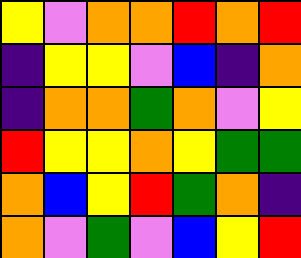[["yellow", "violet", "orange", "orange", "red", "orange", "red"], ["indigo", "yellow", "yellow", "violet", "blue", "indigo", "orange"], ["indigo", "orange", "orange", "green", "orange", "violet", "yellow"], ["red", "yellow", "yellow", "orange", "yellow", "green", "green"], ["orange", "blue", "yellow", "red", "green", "orange", "indigo"], ["orange", "violet", "green", "violet", "blue", "yellow", "red"]]